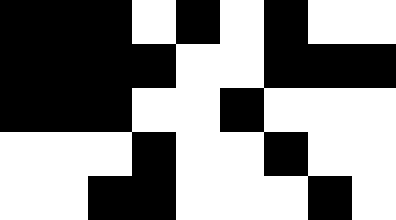[["black", "black", "black", "white", "black", "white", "black", "white", "white"], ["black", "black", "black", "black", "white", "white", "black", "black", "black"], ["black", "black", "black", "white", "white", "black", "white", "white", "white"], ["white", "white", "white", "black", "white", "white", "black", "white", "white"], ["white", "white", "black", "black", "white", "white", "white", "black", "white"]]